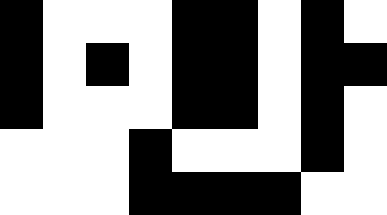[["black", "white", "white", "white", "black", "black", "white", "black", "white"], ["black", "white", "black", "white", "black", "black", "white", "black", "black"], ["black", "white", "white", "white", "black", "black", "white", "black", "white"], ["white", "white", "white", "black", "white", "white", "white", "black", "white"], ["white", "white", "white", "black", "black", "black", "black", "white", "white"]]